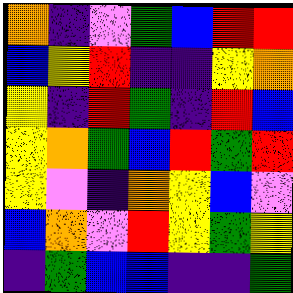[["orange", "indigo", "violet", "green", "blue", "red", "red"], ["blue", "yellow", "red", "indigo", "indigo", "yellow", "orange"], ["yellow", "indigo", "red", "green", "indigo", "red", "blue"], ["yellow", "orange", "green", "blue", "red", "green", "red"], ["yellow", "violet", "indigo", "orange", "yellow", "blue", "violet"], ["blue", "orange", "violet", "red", "yellow", "green", "yellow"], ["indigo", "green", "blue", "blue", "indigo", "indigo", "green"]]